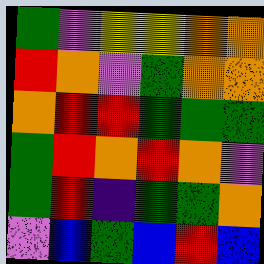[["green", "violet", "yellow", "yellow", "orange", "orange"], ["red", "orange", "violet", "green", "orange", "orange"], ["orange", "red", "red", "green", "green", "green"], ["green", "red", "orange", "red", "orange", "violet"], ["green", "red", "indigo", "green", "green", "orange"], ["violet", "blue", "green", "blue", "red", "blue"]]